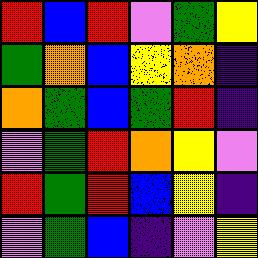[["red", "blue", "red", "violet", "green", "yellow"], ["green", "orange", "blue", "yellow", "orange", "indigo"], ["orange", "green", "blue", "green", "red", "indigo"], ["violet", "green", "red", "orange", "yellow", "violet"], ["red", "green", "red", "blue", "yellow", "indigo"], ["violet", "green", "blue", "indigo", "violet", "yellow"]]